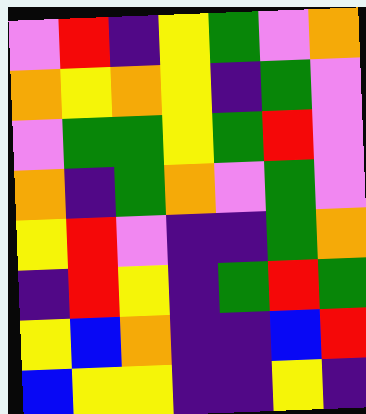[["violet", "red", "indigo", "yellow", "green", "violet", "orange"], ["orange", "yellow", "orange", "yellow", "indigo", "green", "violet"], ["violet", "green", "green", "yellow", "green", "red", "violet"], ["orange", "indigo", "green", "orange", "violet", "green", "violet"], ["yellow", "red", "violet", "indigo", "indigo", "green", "orange"], ["indigo", "red", "yellow", "indigo", "green", "red", "green"], ["yellow", "blue", "orange", "indigo", "indigo", "blue", "red"], ["blue", "yellow", "yellow", "indigo", "indigo", "yellow", "indigo"]]